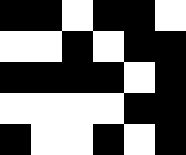[["black", "black", "white", "black", "black", "white"], ["white", "white", "black", "white", "black", "black"], ["black", "black", "black", "black", "white", "black"], ["white", "white", "white", "white", "black", "black"], ["black", "white", "white", "black", "white", "black"]]